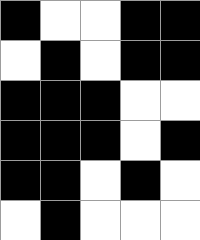[["black", "white", "white", "black", "black"], ["white", "black", "white", "black", "black"], ["black", "black", "black", "white", "white"], ["black", "black", "black", "white", "black"], ["black", "black", "white", "black", "white"], ["white", "black", "white", "white", "white"]]